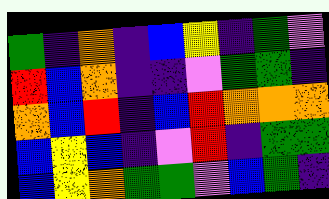[["green", "indigo", "orange", "indigo", "blue", "yellow", "indigo", "green", "violet"], ["red", "blue", "orange", "indigo", "indigo", "violet", "green", "green", "indigo"], ["orange", "blue", "red", "indigo", "blue", "red", "orange", "orange", "orange"], ["blue", "yellow", "blue", "indigo", "violet", "red", "indigo", "green", "green"], ["blue", "yellow", "orange", "green", "green", "violet", "blue", "green", "indigo"]]